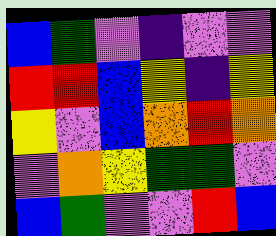[["blue", "green", "violet", "indigo", "violet", "violet"], ["red", "red", "blue", "yellow", "indigo", "yellow"], ["yellow", "violet", "blue", "orange", "red", "orange"], ["violet", "orange", "yellow", "green", "green", "violet"], ["blue", "green", "violet", "violet", "red", "blue"]]